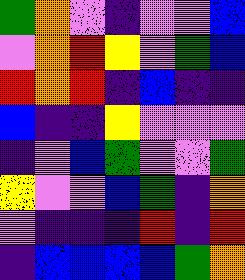[["green", "orange", "violet", "indigo", "violet", "violet", "blue"], ["violet", "orange", "red", "yellow", "violet", "green", "blue"], ["red", "orange", "red", "indigo", "blue", "indigo", "indigo"], ["blue", "indigo", "indigo", "yellow", "violet", "violet", "violet"], ["indigo", "violet", "blue", "green", "violet", "violet", "green"], ["yellow", "violet", "violet", "blue", "green", "indigo", "orange"], ["violet", "indigo", "indigo", "indigo", "red", "indigo", "red"], ["indigo", "blue", "blue", "blue", "blue", "green", "orange"]]